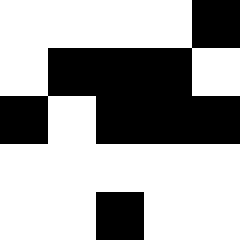[["white", "white", "white", "white", "black"], ["white", "black", "black", "black", "white"], ["black", "white", "black", "black", "black"], ["white", "white", "white", "white", "white"], ["white", "white", "black", "white", "white"]]